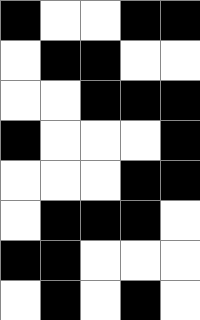[["black", "white", "white", "black", "black"], ["white", "black", "black", "white", "white"], ["white", "white", "black", "black", "black"], ["black", "white", "white", "white", "black"], ["white", "white", "white", "black", "black"], ["white", "black", "black", "black", "white"], ["black", "black", "white", "white", "white"], ["white", "black", "white", "black", "white"]]